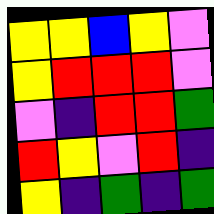[["yellow", "yellow", "blue", "yellow", "violet"], ["yellow", "red", "red", "red", "violet"], ["violet", "indigo", "red", "red", "green"], ["red", "yellow", "violet", "red", "indigo"], ["yellow", "indigo", "green", "indigo", "green"]]